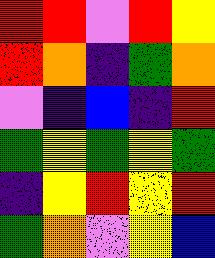[["red", "red", "violet", "red", "yellow"], ["red", "orange", "indigo", "green", "orange"], ["violet", "indigo", "blue", "indigo", "red"], ["green", "yellow", "green", "yellow", "green"], ["indigo", "yellow", "red", "yellow", "red"], ["green", "orange", "violet", "yellow", "blue"]]